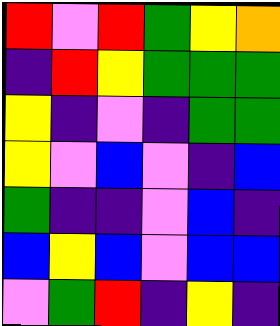[["red", "violet", "red", "green", "yellow", "orange"], ["indigo", "red", "yellow", "green", "green", "green"], ["yellow", "indigo", "violet", "indigo", "green", "green"], ["yellow", "violet", "blue", "violet", "indigo", "blue"], ["green", "indigo", "indigo", "violet", "blue", "indigo"], ["blue", "yellow", "blue", "violet", "blue", "blue"], ["violet", "green", "red", "indigo", "yellow", "indigo"]]